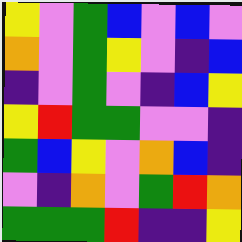[["yellow", "violet", "green", "blue", "violet", "blue", "violet"], ["orange", "violet", "green", "yellow", "violet", "indigo", "blue"], ["indigo", "violet", "green", "violet", "indigo", "blue", "yellow"], ["yellow", "red", "green", "green", "violet", "violet", "indigo"], ["green", "blue", "yellow", "violet", "orange", "blue", "indigo"], ["violet", "indigo", "orange", "violet", "green", "red", "orange"], ["green", "green", "green", "red", "indigo", "indigo", "yellow"]]